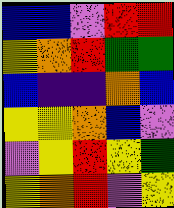[["blue", "blue", "violet", "red", "red"], ["yellow", "orange", "red", "green", "green"], ["blue", "indigo", "indigo", "orange", "blue"], ["yellow", "yellow", "orange", "blue", "violet"], ["violet", "yellow", "red", "yellow", "green"], ["yellow", "orange", "red", "violet", "yellow"]]